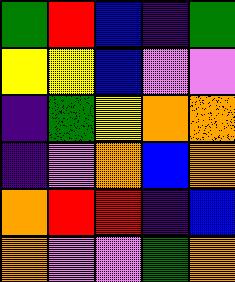[["green", "red", "blue", "indigo", "green"], ["yellow", "yellow", "blue", "violet", "violet"], ["indigo", "green", "yellow", "orange", "orange"], ["indigo", "violet", "orange", "blue", "orange"], ["orange", "red", "red", "indigo", "blue"], ["orange", "violet", "violet", "green", "orange"]]